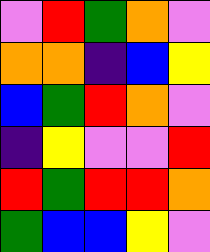[["violet", "red", "green", "orange", "violet"], ["orange", "orange", "indigo", "blue", "yellow"], ["blue", "green", "red", "orange", "violet"], ["indigo", "yellow", "violet", "violet", "red"], ["red", "green", "red", "red", "orange"], ["green", "blue", "blue", "yellow", "violet"]]